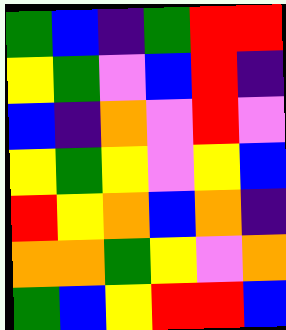[["green", "blue", "indigo", "green", "red", "red"], ["yellow", "green", "violet", "blue", "red", "indigo"], ["blue", "indigo", "orange", "violet", "red", "violet"], ["yellow", "green", "yellow", "violet", "yellow", "blue"], ["red", "yellow", "orange", "blue", "orange", "indigo"], ["orange", "orange", "green", "yellow", "violet", "orange"], ["green", "blue", "yellow", "red", "red", "blue"]]